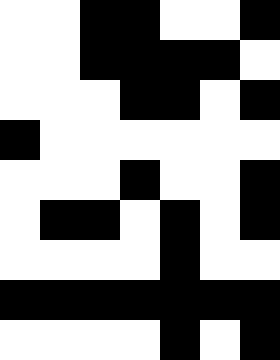[["white", "white", "black", "black", "white", "white", "black"], ["white", "white", "black", "black", "black", "black", "white"], ["white", "white", "white", "black", "black", "white", "black"], ["black", "white", "white", "white", "white", "white", "white"], ["white", "white", "white", "black", "white", "white", "black"], ["white", "black", "black", "white", "black", "white", "black"], ["white", "white", "white", "white", "black", "white", "white"], ["black", "black", "black", "black", "black", "black", "black"], ["white", "white", "white", "white", "black", "white", "black"]]